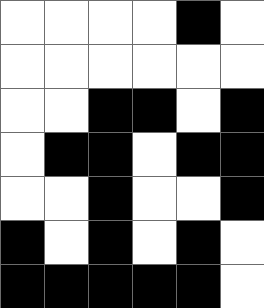[["white", "white", "white", "white", "black", "white"], ["white", "white", "white", "white", "white", "white"], ["white", "white", "black", "black", "white", "black"], ["white", "black", "black", "white", "black", "black"], ["white", "white", "black", "white", "white", "black"], ["black", "white", "black", "white", "black", "white"], ["black", "black", "black", "black", "black", "white"]]